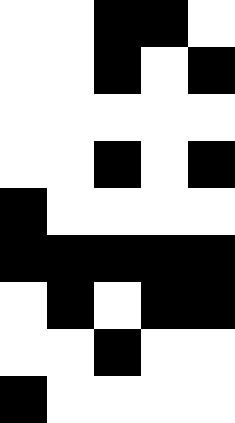[["white", "white", "black", "black", "white"], ["white", "white", "black", "white", "black"], ["white", "white", "white", "white", "white"], ["white", "white", "black", "white", "black"], ["black", "white", "white", "white", "white"], ["black", "black", "black", "black", "black"], ["white", "black", "white", "black", "black"], ["white", "white", "black", "white", "white"], ["black", "white", "white", "white", "white"]]